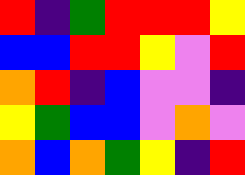[["red", "indigo", "green", "red", "red", "red", "yellow"], ["blue", "blue", "red", "red", "yellow", "violet", "red"], ["orange", "red", "indigo", "blue", "violet", "violet", "indigo"], ["yellow", "green", "blue", "blue", "violet", "orange", "violet"], ["orange", "blue", "orange", "green", "yellow", "indigo", "red"]]